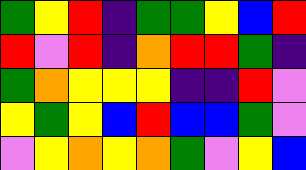[["green", "yellow", "red", "indigo", "green", "green", "yellow", "blue", "red"], ["red", "violet", "red", "indigo", "orange", "red", "red", "green", "indigo"], ["green", "orange", "yellow", "yellow", "yellow", "indigo", "indigo", "red", "violet"], ["yellow", "green", "yellow", "blue", "red", "blue", "blue", "green", "violet"], ["violet", "yellow", "orange", "yellow", "orange", "green", "violet", "yellow", "blue"]]